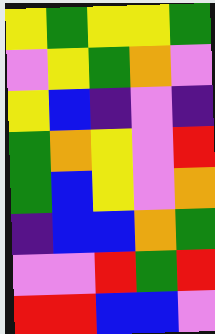[["yellow", "green", "yellow", "yellow", "green"], ["violet", "yellow", "green", "orange", "violet"], ["yellow", "blue", "indigo", "violet", "indigo"], ["green", "orange", "yellow", "violet", "red"], ["green", "blue", "yellow", "violet", "orange"], ["indigo", "blue", "blue", "orange", "green"], ["violet", "violet", "red", "green", "red"], ["red", "red", "blue", "blue", "violet"]]